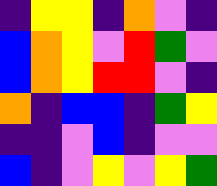[["indigo", "yellow", "yellow", "indigo", "orange", "violet", "indigo"], ["blue", "orange", "yellow", "violet", "red", "green", "violet"], ["blue", "orange", "yellow", "red", "red", "violet", "indigo"], ["orange", "indigo", "blue", "blue", "indigo", "green", "yellow"], ["indigo", "indigo", "violet", "blue", "indigo", "violet", "violet"], ["blue", "indigo", "violet", "yellow", "violet", "yellow", "green"]]